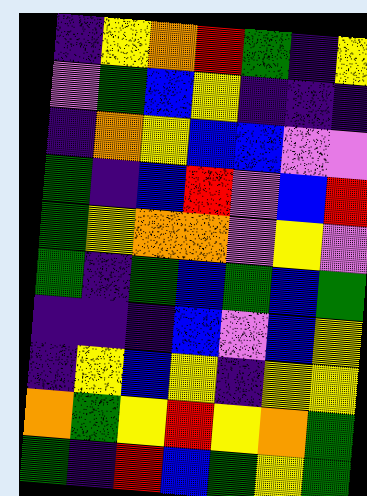[["indigo", "yellow", "orange", "red", "green", "indigo", "yellow"], ["violet", "green", "blue", "yellow", "indigo", "indigo", "indigo"], ["indigo", "orange", "yellow", "blue", "blue", "violet", "violet"], ["green", "indigo", "blue", "red", "violet", "blue", "red"], ["green", "yellow", "orange", "orange", "violet", "yellow", "violet"], ["green", "indigo", "green", "blue", "green", "blue", "green"], ["indigo", "indigo", "indigo", "blue", "violet", "blue", "yellow"], ["indigo", "yellow", "blue", "yellow", "indigo", "yellow", "yellow"], ["orange", "green", "yellow", "red", "yellow", "orange", "green"], ["green", "indigo", "red", "blue", "green", "yellow", "green"]]